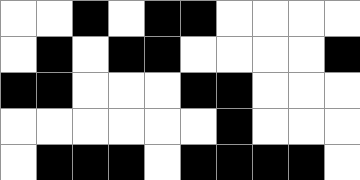[["white", "white", "black", "white", "black", "black", "white", "white", "white", "white"], ["white", "black", "white", "black", "black", "white", "white", "white", "white", "black"], ["black", "black", "white", "white", "white", "black", "black", "white", "white", "white"], ["white", "white", "white", "white", "white", "white", "black", "white", "white", "white"], ["white", "black", "black", "black", "white", "black", "black", "black", "black", "white"]]